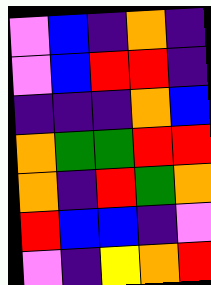[["violet", "blue", "indigo", "orange", "indigo"], ["violet", "blue", "red", "red", "indigo"], ["indigo", "indigo", "indigo", "orange", "blue"], ["orange", "green", "green", "red", "red"], ["orange", "indigo", "red", "green", "orange"], ["red", "blue", "blue", "indigo", "violet"], ["violet", "indigo", "yellow", "orange", "red"]]